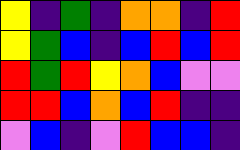[["yellow", "indigo", "green", "indigo", "orange", "orange", "indigo", "red"], ["yellow", "green", "blue", "indigo", "blue", "red", "blue", "red"], ["red", "green", "red", "yellow", "orange", "blue", "violet", "violet"], ["red", "red", "blue", "orange", "blue", "red", "indigo", "indigo"], ["violet", "blue", "indigo", "violet", "red", "blue", "blue", "indigo"]]